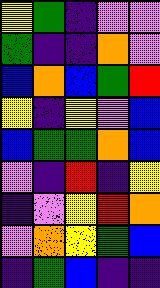[["yellow", "green", "indigo", "violet", "violet"], ["green", "indigo", "indigo", "orange", "violet"], ["blue", "orange", "blue", "green", "red"], ["yellow", "indigo", "yellow", "violet", "blue"], ["blue", "green", "green", "orange", "blue"], ["violet", "indigo", "red", "indigo", "yellow"], ["indigo", "violet", "yellow", "red", "orange"], ["violet", "orange", "yellow", "green", "blue"], ["indigo", "green", "blue", "indigo", "indigo"]]